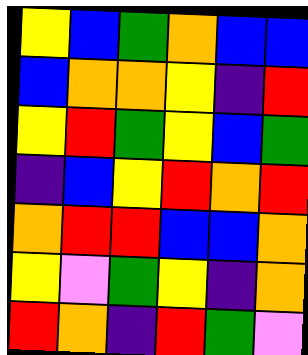[["yellow", "blue", "green", "orange", "blue", "blue"], ["blue", "orange", "orange", "yellow", "indigo", "red"], ["yellow", "red", "green", "yellow", "blue", "green"], ["indigo", "blue", "yellow", "red", "orange", "red"], ["orange", "red", "red", "blue", "blue", "orange"], ["yellow", "violet", "green", "yellow", "indigo", "orange"], ["red", "orange", "indigo", "red", "green", "violet"]]